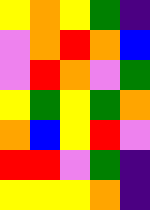[["yellow", "orange", "yellow", "green", "indigo"], ["violet", "orange", "red", "orange", "blue"], ["violet", "red", "orange", "violet", "green"], ["yellow", "green", "yellow", "green", "orange"], ["orange", "blue", "yellow", "red", "violet"], ["red", "red", "violet", "green", "indigo"], ["yellow", "yellow", "yellow", "orange", "indigo"]]